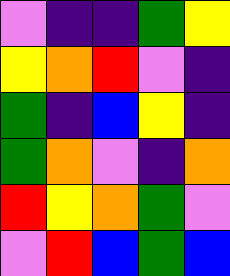[["violet", "indigo", "indigo", "green", "yellow"], ["yellow", "orange", "red", "violet", "indigo"], ["green", "indigo", "blue", "yellow", "indigo"], ["green", "orange", "violet", "indigo", "orange"], ["red", "yellow", "orange", "green", "violet"], ["violet", "red", "blue", "green", "blue"]]